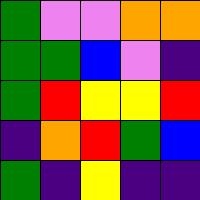[["green", "violet", "violet", "orange", "orange"], ["green", "green", "blue", "violet", "indigo"], ["green", "red", "yellow", "yellow", "red"], ["indigo", "orange", "red", "green", "blue"], ["green", "indigo", "yellow", "indigo", "indigo"]]